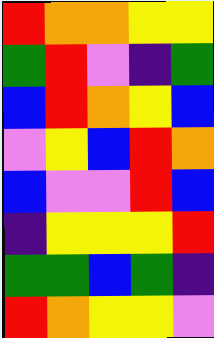[["red", "orange", "orange", "yellow", "yellow"], ["green", "red", "violet", "indigo", "green"], ["blue", "red", "orange", "yellow", "blue"], ["violet", "yellow", "blue", "red", "orange"], ["blue", "violet", "violet", "red", "blue"], ["indigo", "yellow", "yellow", "yellow", "red"], ["green", "green", "blue", "green", "indigo"], ["red", "orange", "yellow", "yellow", "violet"]]